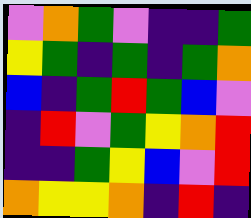[["violet", "orange", "green", "violet", "indigo", "indigo", "green"], ["yellow", "green", "indigo", "green", "indigo", "green", "orange"], ["blue", "indigo", "green", "red", "green", "blue", "violet"], ["indigo", "red", "violet", "green", "yellow", "orange", "red"], ["indigo", "indigo", "green", "yellow", "blue", "violet", "red"], ["orange", "yellow", "yellow", "orange", "indigo", "red", "indigo"]]